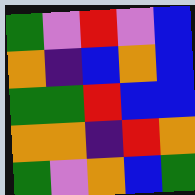[["green", "violet", "red", "violet", "blue"], ["orange", "indigo", "blue", "orange", "blue"], ["green", "green", "red", "blue", "blue"], ["orange", "orange", "indigo", "red", "orange"], ["green", "violet", "orange", "blue", "green"]]